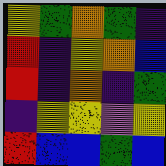[["yellow", "green", "orange", "green", "indigo"], ["red", "indigo", "yellow", "orange", "blue"], ["red", "indigo", "orange", "indigo", "green"], ["indigo", "yellow", "yellow", "violet", "yellow"], ["red", "blue", "blue", "green", "blue"]]